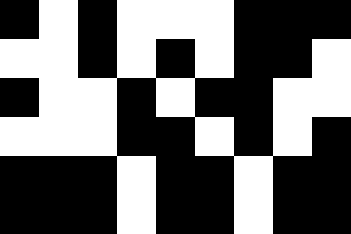[["black", "white", "black", "white", "white", "white", "black", "black", "black"], ["white", "white", "black", "white", "black", "white", "black", "black", "white"], ["black", "white", "white", "black", "white", "black", "black", "white", "white"], ["white", "white", "white", "black", "black", "white", "black", "white", "black"], ["black", "black", "black", "white", "black", "black", "white", "black", "black"], ["black", "black", "black", "white", "black", "black", "white", "black", "black"]]